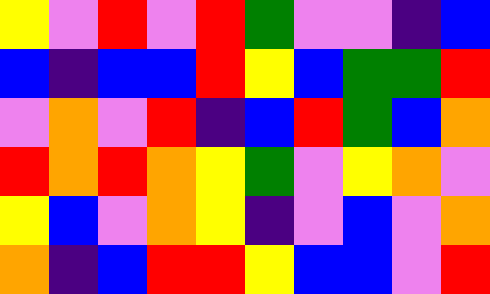[["yellow", "violet", "red", "violet", "red", "green", "violet", "violet", "indigo", "blue"], ["blue", "indigo", "blue", "blue", "red", "yellow", "blue", "green", "green", "red"], ["violet", "orange", "violet", "red", "indigo", "blue", "red", "green", "blue", "orange"], ["red", "orange", "red", "orange", "yellow", "green", "violet", "yellow", "orange", "violet"], ["yellow", "blue", "violet", "orange", "yellow", "indigo", "violet", "blue", "violet", "orange"], ["orange", "indigo", "blue", "red", "red", "yellow", "blue", "blue", "violet", "red"]]